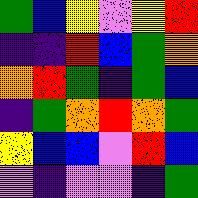[["green", "blue", "yellow", "violet", "yellow", "red"], ["indigo", "indigo", "red", "blue", "green", "orange"], ["orange", "red", "green", "indigo", "green", "blue"], ["indigo", "green", "orange", "red", "orange", "green"], ["yellow", "blue", "blue", "violet", "red", "blue"], ["violet", "indigo", "violet", "violet", "indigo", "green"]]